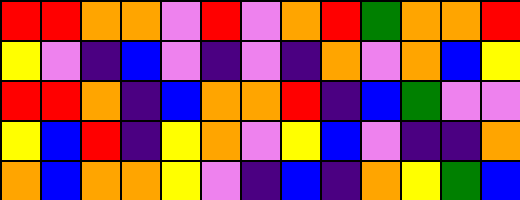[["red", "red", "orange", "orange", "violet", "red", "violet", "orange", "red", "green", "orange", "orange", "red"], ["yellow", "violet", "indigo", "blue", "violet", "indigo", "violet", "indigo", "orange", "violet", "orange", "blue", "yellow"], ["red", "red", "orange", "indigo", "blue", "orange", "orange", "red", "indigo", "blue", "green", "violet", "violet"], ["yellow", "blue", "red", "indigo", "yellow", "orange", "violet", "yellow", "blue", "violet", "indigo", "indigo", "orange"], ["orange", "blue", "orange", "orange", "yellow", "violet", "indigo", "blue", "indigo", "orange", "yellow", "green", "blue"]]